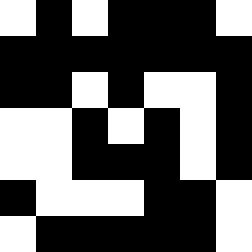[["white", "black", "white", "black", "black", "black", "white"], ["black", "black", "black", "black", "black", "black", "black"], ["black", "black", "white", "black", "white", "white", "black"], ["white", "white", "black", "white", "black", "white", "black"], ["white", "white", "black", "black", "black", "white", "black"], ["black", "white", "white", "white", "black", "black", "white"], ["white", "black", "black", "black", "black", "black", "white"]]